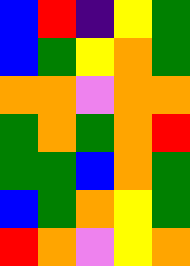[["blue", "red", "indigo", "yellow", "green"], ["blue", "green", "yellow", "orange", "green"], ["orange", "orange", "violet", "orange", "orange"], ["green", "orange", "green", "orange", "red"], ["green", "green", "blue", "orange", "green"], ["blue", "green", "orange", "yellow", "green"], ["red", "orange", "violet", "yellow", "orange"]]